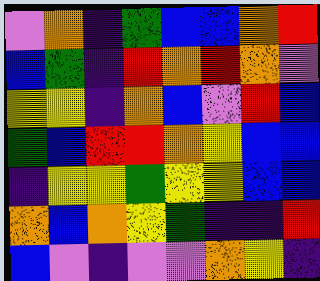[["violet", "orange", "indigo", "green", "blue", "blue", "orange", "red"], ["blue", "green", "indigo", "red", "orange", "red", "orange", "violet"], ["yellow", "yellow", "indigo", "orange", "blue", "violet", "red", "blue"], ["green", "blue", "red", "red", "orange", "yellow", "blue", "blue"], ["indigo", "yellow", "yellow", "green", "yellow", "yellow", "blue", "blue"], ["orange", "blue", "orange", "yellow", "green", "indigo", "indigo", "red"], ["blue", "violet", "indigo", "violet", "violet", "orange", "yellow", "indigo"]]